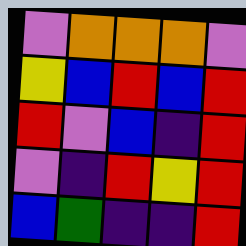[["violet", "orange", "orange", "orange", "violet"], ["yellow", "blue", "red", "blue", "red"], ["red", "violet", "blue", "indigo", "red"], ["violet", "indigo", "red", "yellow", "red"], ["blue", "green", "indigo", "indigo", "red"]]